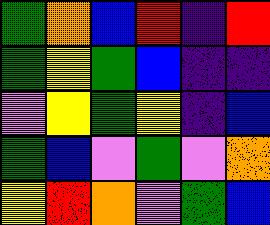[["green", "orange", "blue", "red", "indigo", "red"], ["green", "yellow", "green", "blue", "indigo", "indigo"], ["violet", "yellow", "green", "yellow", "indigo", "blue"], ["green", "blue", "violet", "green", "violet", "orange"], ["yellow", "red", "orange", "violet", "green", "blue"]]